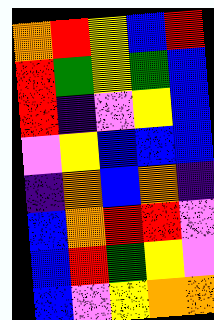[["orange", "red", "yellow", "blue", "red"], ["red", "green", "yellow", "green", "blue"], ["red", "indigo", "violet", "yellow", "blue"], ["violet", "yellow", "blue", "blue", "blue"], ["indigo", "orange", "blue", "orange", "indigo"], ["blue", "orange", "red", "red", "violet"], ["blue", "red", "green", "yellow", "violet"], ["blue", "violet", "yellow", "orange", "orange"]]